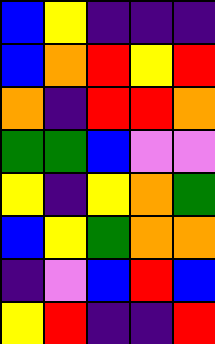[["blue", "yellow", "indigo", "indigo", "indigo"], ["blue", "orange", "red", "yellow", "red"], ["orange", "indigo", "red", "red", "orange"], ["green", "green", "blue", "violet", "violet"], ["yellow", "indigo", "yellow", "orange", "green"], ["blue", "yellow", "green", "orange", "orange"], ["indigo", "violet", "blue", "red", "blue"], ["yellow", "red", "indigo", "indigo", "red"]]